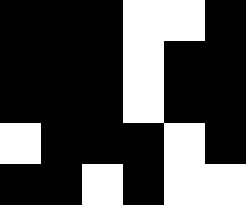[["black", "black", "black", "white", "white", "black"], ["black", "black", "black", "white", "black", "black"], ["black", "black", "black", "white", "black", "black"], ["white", "black", "black", "black", "white", "black"], ["black", "black", "white", "black", "white", "white"]]